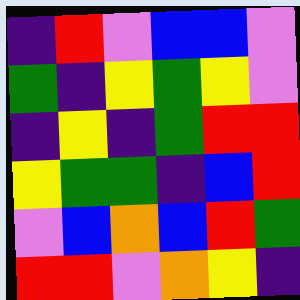[["indigo", "red", "violet", "blue", "blue", "violet"], ["green", "indigo", "yellow", "green", "yellow", "violet"], ["indigo", "yellow", "indigo", "green", "red", "red"], ["yellow", "green", "green", "indigo", "blue", "red"], ["violet", "blue", "orange", "blue", "red", "green"], ["red", "red", "violet", "orange", "yellow", "indigo"]]